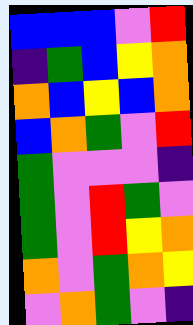[["blue", "blue", "blue", "violet", "red"], ["indigo", "green", "blue", "yellow", "orange"], ["orange", "blue", "yellow", "blue", "orange"], ["blue", "orange", "green", "violet", "red"], ["green", "violet", "violet", "violet", "indigo"], ["green", "violet", "red", "green", "violet"], ["green", "violet", "red", "yellow", "orange"], ["orange", "violet", "green", "orange", "yellow"], ["violet", "orange", "green", "violet", "indigo"]]